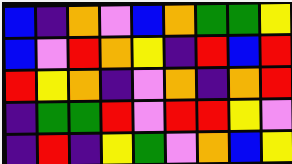[["blue", "indigo", "orange", "violet", "blue", "orange", "green", "green", "yellow"], ["blue", "violet", "red", "orange", "yellow", "indigo", "red", "blue", "red"], ["red", "yellow", "orange", "indigo", "violet", "orange", "indigo", "orange", "red"], ["indigo", "green", "green", "red", "violet", "red", "red", "yellow", "violet"], ["indigo", "red", "indigo", "yellow", "green", "violet", "orange", "blue", "yellow"]]